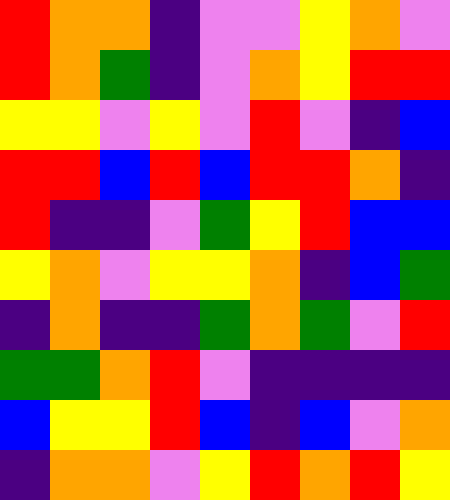[["red", "orange", "orange", "indigo", "violet", "violet", "yellow", "orange", "violet"], ["red", "orange", "green", "indigo", "violet", "orange", "yellow", "red", "red"], ["yellow", "yellow", "violet", "yellow", "violet", "red", "violet", "indigo", "blue"], ["red", "red", "blue", "red", "blue", "red", "red", "orange", "indigo"], ["red", "indigo", "indigo", "violet", "green", "yellow", "red", "blue", "blue"], ["yellow", "orange", "violet", "yellow", "yellow", "orange", "indigo", "blue", "green"], ["indigo", "orange", "indigo", "indigo", "green", "orange", "green", "violet", "red"], ["green", "green", "orange", "red", "violet", "indigo", "indigo", "indigo", "indigo"], ["blue", "yellow", "yellow", "red", "blue", "indigo", "blue", "violet", "orange"], ["indigo", "orange", "orange", "violet", "yellow", "red", "orange", "red", "yellow"]]